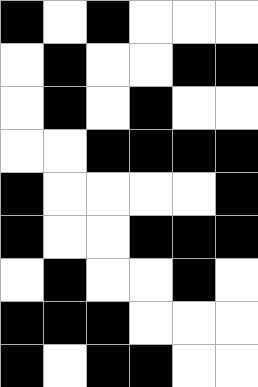[["black", "white", "black", "white", "white", "white"], ["white", "black", "white", "white", "black", "black"], ["white", "black", "white", "black", "white", "white"], ["white", "white", "black", "black", "black", "black"], ["black", "white", "white", "white", "white", "black"], ["black", "white", "white", "black", "black", "black"], ["white", "black", "white", "white", "black", "white"], ["black", "black", "black", "white", "white", "white"], ["black", "white", "black", "black", "white", "white"]]